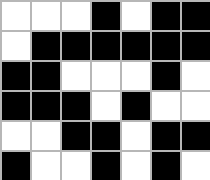[["white", "white", "white", "black", "white", "black", "black"], ["white", "black", "black", "black", "black", "black", "black"], ["black", "black", "white", "white", "white", "black", "white"], ["black", "black", "black", "white", "black", "white", "white"], ["white", "white", "black", "black", "white", "black", "black"], ["black", "white", "white", "black", "white", "black", "white"]]